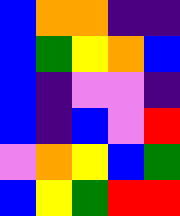[["blue", "orange", "orange", "indigo", "indigo"], ["blue", "green", "yellow", "orange", "blue"], ["blue", "indigo", "violet", "violet", "indigo"], ["blue", "indigo", "blue", "violet", "red"], ["violet", "orange", "yellow", "blue", "green"], ["blue", "yellow", "green", "red", "red"]]